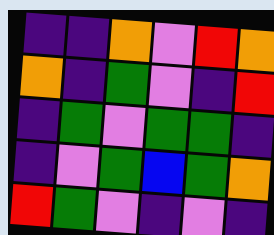[["indigo", "indigo", "orange", "violet", "red", "orange"], ["orange", "indigo", "green", "violet", "indigo", "red"], ["indigo", "green", "violet", "green", "green", "indigo"], ["indigo", "violet", "green", "blue", "green", "orange"], ["red", "green", "violet", "indigo", "violet", "indigo"]]